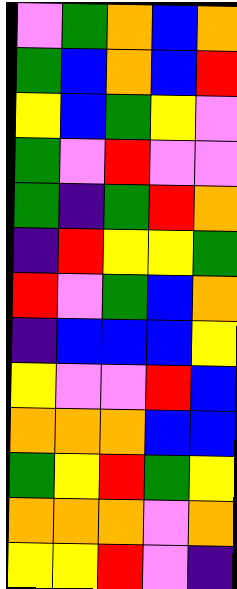[["violet", "green", "orange", "blue", "orange"], ["green", "blue", "orange", "blue", "red"], ["yellow", "blue", "green", "yellow", "violet"], ["green", "violet", "red", "violet", "violet"], ["green", "indigo", "green", "red", "orange"], ["indigo", "red", "yellow", "yellow", "green"], ["red", "violet", "green", "blue", "orange"], ["indigo", "blue", "blue", "blue", "yellow"], ["yellow", "violet", "violet", "red", "blue"], ["orange", "orange", "orange", "blue", "blue"], ["green", "yellow", "red", "green", "yellow"], ["orange", "orange", "orange", "violet", "orange"], ["yellow", "yellow", "red", "violet", "indigo"]]